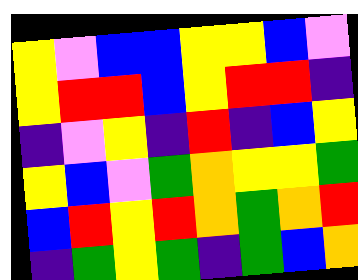[["yellow", "violet", "blue", "blue", "yellow", "yellow", "blue", "violet"], ["yellow", "red", "red", "blue", "yellow", "red", "red", "indigo"], ["indigo", "violet", "yellow", "indigo", "red", "indigo", "blue", "yellow"], ["yellow", "blue", "violet", "green", "orange", "yellow", "yellow", "green"], ["blue", "red", "yellow", "red", "orange", "green", "orange", "red"], ["indigo", "green", "yellow", "green", "indigo", "green", "blue", "orange"]]